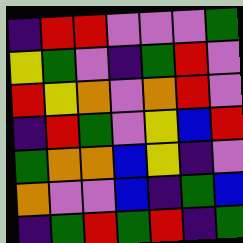[["indigo", "red", "red", "violet", "violet", "violet", "green"], ["yellow", "green", "violet", "indigo", "green", "red", "violet"], ["red", "yellow", "orange", "violet", "orange", "red", "violet"], ["indigo", "red", "green", "violet", "yellow", "blue", "red"], ["green", "orange", "orange", "blue", "yellow", "indigo", "violet"], ["orange", "violet", "violet", "blue", "indigo", "green", "blue"], ["indigo", "green", "red", "green", "red", "indigo", "green"]]